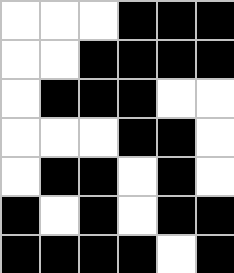[["white", "white", "white", "black", "black", "black"], ["white", "white", "black", "black", "black", "black"], ["white", "black", "black", "black", "white", "white"], ["white", "white", "white", "black", "black", "white"], ["white", "black", "black", "white", "black", "white"], ["black", "white", "black", "white", "black", "black"], ["black", "black", "black", "black", "white", "black"]]